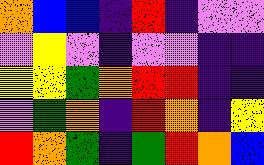[["orange", "blue", "blue", "indigo", "red", "indigo", "violet", "violet"], ["violet", "yellow", "violet", "indigo", "violet", "violet", "indigo", "indigo"], ["yellow", "yellow", "green", "orange", "red", "red", "indigo", "indigo"], ["violet", "green", "orange", "indigo", "red", "orange", "indigo", "yellow"], ["red", "orange", "green", "indigo", "green", "red", "orange", "blue"]]